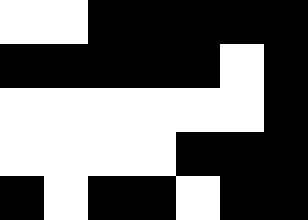[["white", "white", "black", "black", "black", "black", "black"], ["black", "black", "black", "black", "black", "white", "black"], ["white", "white", "white", "white", "white", "white", "black"], ["white", "white", "white", "white", "black", "black", "black"], ["black", "white", "black", "black", "white", "black", "black"]]